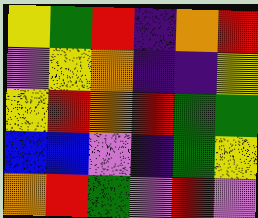[["yellow", "green", "red", "indigo", "orange", "red"], ["violet", "yellow", "orange", "indigo", "indigo", "yellow"], ["yellow", "red", "orange", "red", "green", "green"], ["blue", "blue", "violet", "indigo", "green", "yellow"], ["orange", "red", "green", "violet", "red", "violet"]]